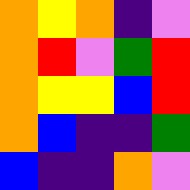[["orange", "yellow", "orange", "indigo", "violet"], ["orange", "red", "violet", "green", "red"], ["orange", "yellow", "yellow", "blue", "red"], ["orange", "blue", "indigo", "indigo", "green"], ["blue", "indigo", "indigo", "orange", "violet"]]